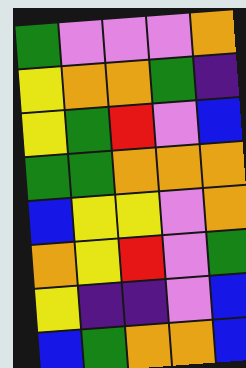[["green", "violet", "violet", "violet", "orange"], ["yellow", "orange", "orange", "green", "indigo"], ["yellow", "green", "red", "violet", "blue"], ["green", "green", "orange", "orange", "orange"], ["blue", "yellow", "yellow", "violet", "orange"], ["orange", "yellow", "red", "violet", "green"], ["yellow", "indigo", "indigo", "violet", "blue"], ["blue", "green", "orange", "orange", "blue"]]